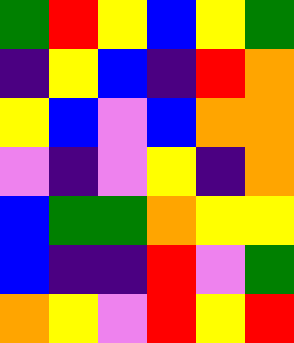[["green", "red", "yellow", "blue", "yellow", "green"], ["indigo", "yellow", "blue", "indigo", "red", "orange"], ["yellow", "blue", "violet", "blue", "orange", "orange"], ["violet", "indigo", "violet", "yellow", "indigo", "orange"], ["blue", "green", "green", "orange", "yellow", "yellow"], ["blue", "indigo", "indigo", "red", "violet", "green"], ["orange", "yellow", "violet", "red", "yellow", "red"]]